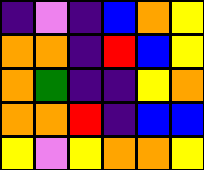[["indigo", "violet", "indigo", "blue", "orange", "yellow"], ["orange", "orange", "indigo", "red", "blue", "yellow"], ["orange", "green", "indigo", "indigo", "yellow", "orange"], ["orange", "orange", "red", "indigo", "blue", "blue"], ["yellow", "violet", "yellow", "orange", "orange", "yellow"]]